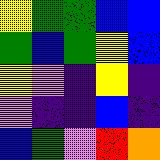[["yellow", "green", "green", "blue", "blue"], ["green", "blue", "green", "yellow", "blue"], ["yellow", "violet", "indigo", "yellow", "indigo"], ["violet", "indigo", "indigo", "blue", "indigo"], ["blue", "green", "violet", "red", "orange"]]